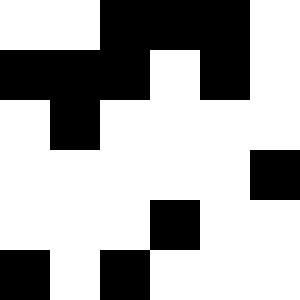[["white", "white", "black", "black", "black", "white"], ["black", "black", "black", "white", "black", "white"], ["white", "black", "white", "white", "white", "white"], ["white", "white", "white", "white", "white", "black"], ["white", "white", "white", "black", "white", "white"], ["black", "white", "black", "white", "white", "white"]]